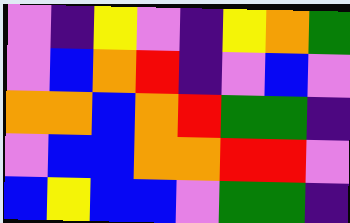[["violet", "indigo", "yellow", "violet", "indigo", "yellow", "orange", "green"], ["violet", "blue", "orange", "red", "indigo", "violet", "blue", "violet"], ["orange", "orange", "blue", "orange", "red", "green", "green", "indigo"], ["violet", "blue", "blue", "orange", "orange", "red", "red", "violet"], ["blue", "yellow", "blue", "blue", "violet", "green", "green", "indigo"]]